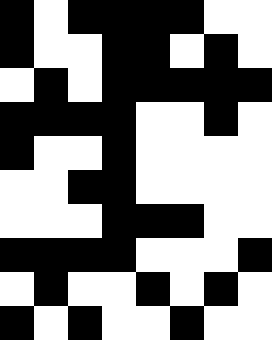[["black", "white", "black", "black", "black", "black", "white", "white"], ["black", "white", "white", "black", "black", "white", "black", "white"], ["white", "black", "white", "black", "black", "black", "black", "black"], ["black", "black", "black", "black", "white", "white", "black", "white"], ["black", "white", "white", "black", "white", "white", "white", "white"], ["white", "white", "black", "black", "white", "white", "white", "white"], ["white", "white", "white", "black", "black", "black", "white", "white"], ["black", "black", "black", "black", "white", "white", "white", "black"], ["white", "black", "white", "white", "black", "white", "black", "white"], ["black", "white", "black", "white", "white", "black", "white", "white"]]